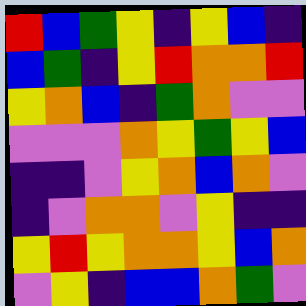[["red", "blue", "green", "yellow", "indigo", "yellow", "blue", "indigo"], ["blue", "green", "indigo", "yellow", "red", "orange", "orange", "red"], ["yellow", "orange", "blue", "indigo", "green", "orange", "violet", "violet"], ["violet", "violet", "violet", "orange", "yellow", "green", "yellow", "blue"], ["indigo", "indigo", "violet", "yellow", "orange", "blue", "orange", "violet"], ["indigo", "violet", "orange", "orange", "violet", "yellow", "indigo", "indigo"], ["yellow", "red", "yellow", "orange", "orange", "yellow", "blue", "orange"], ["violet", "yellow", "indigo", "blue", "blue", "orange", "green", "violet"]]